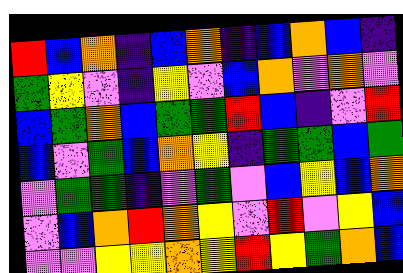[["red", "blue", "orange", "indigo", "blue", "orange", "indigo", "blue", "orange", "blue", "indigo"], ["green", "yellow", "violet", "indigo", "yellow", "violet", "blue", "orange", "violet", "orange", "violet"], ["blue", "green", "orange", "blue", "green", "green", "red", "blue", "indigo", "violet", "red"], ["blue", "violet", "green", "blue", "orange", "yellow", "indigo", "green", "green", "blue", "green"], ["violet", "green", "green", "indigo", "violet", "green", "violet", "blue", "yellow", "blue", "orange"], ["violet", "blue", "orange", "red", "orange", "yellow", "violet", "red", "violet", "yellow", "blue"], ["violet", "violet", "yellow", "yellow", "orange", "yellow", "red", "yellow", "green", "orange", "blue"]]